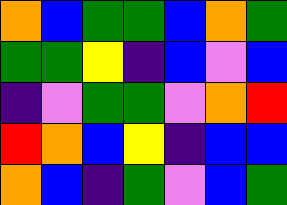[["orange", "blue", "green", "green", "blue", "orange", "green"], ["green", "green", "yellow", "indigo", "blue", "violet", "blue"], ["indigo", "violet", "green", "green", "violet", "orange", "red"], ["red", "orange", "blue", "yellow", "indigo", "blue", "blue"], ["orange", "blue", "indigo", "green", "violet", "blue", "green"]]